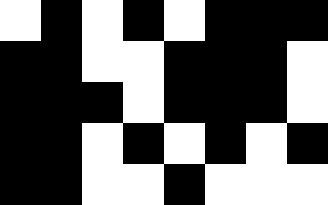[["white", "black", "white", "black", "white", "black", "black", "black"], ["black", "black", "white", "white", "black", "black", "black", "white"], ["black", "black", "black", "white", "black", "black", "black", "white"], ["black", "black", "white", "black", "white", "black", "white", "black"], ["black", "black", "white", "white", "black", "white", "white", "white"]]